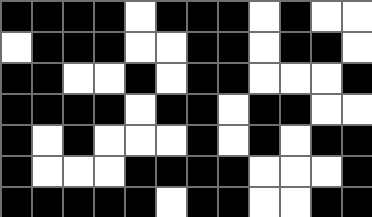[["black", "black", "black", "black", "white", "black", "black", "black", "white", "black", "white", "white"], ["white", "black", "black", "black", "white", "white", "black", "black", "white", "black", "black", "white"], ["black", "black", "white", "white", "black", "white", "black", "black", "white", "white", "white", "black"], ["black", "black", "black", "black", "white", "black", "black", "white", "black", "black", "white", "white"], ["black", "white", "black", "white", "white", "white", "black", "white", "black", "white", "black", "black"], ["black", "white", "white", "white", "black", "black", "black", "black", "white", "white", "white", "black"], ["black", "black", "black", "black", "black", "white", "black", "black", "white", "white", "black", "black"]]